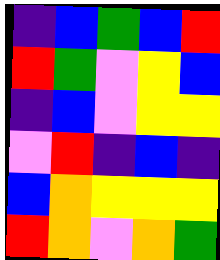[["indigo", "blue", "green", "blue", "red"], ["red", "green", "violet", "yellow", "blue"], ["indigo", "blue", "violet", "yellow", "yellow"], ["violet", "red", "indigo", "blue", "indigo"], ["blue", "orange", "yellow", "yellow", "yellow"], ["red", "orange", "violet", "orange", "green"]]